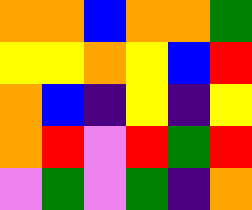[["orange", "orange", "blue", "orange", "orange", "green"], ["yellow", "yellow", "orange", "yellow", "blue", "red"], ["orange", "blue", "indigo", "yellow", "indigo", "yellow"], ["orange", "red", "violet", "red", "green", "red"], ["violet", "green", "violet", "green", "indigo", "orange"]]